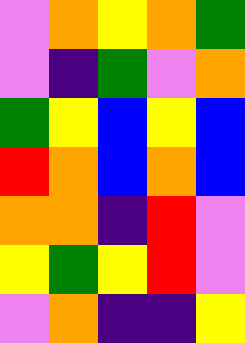[["violet", "orange", "yellow", "orange", "green"], ["violet", "indigo", "green", "violet", "orange"], ["green", "yellow", "blue", "yellow", "blue"], ["red", "orange", "blue", "orange", "blue"], ["orange", "orange", "indigo", "red", "violet"], ["yellow", "green", "yellow", "red", "violet"], ["violet", "orange", "indigo", "indigo", "yellow"]]